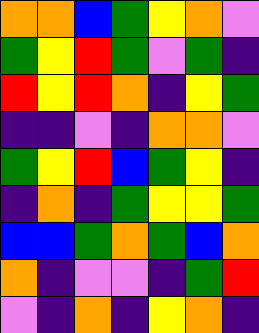[["orange", "orange", "blue", "green", "yellow", "orange", "violet"], ["green", "yellow", "red", "green", "violet", "green", "indigo"], ["red", "yellow", "red", "orange", "indigo", "yellow", "green"], ["indigo", "indigo", "violet", "indigo", "orange", "orange", "violet"], ["green", "yellow", "red", "blue", "green", "yellow", "indigo"], ["indigo", "orange", "indigo", "green", "yellow", "yellow", "green"], ["blue", "blue", "green", "orange", "green", "blue", "orange"], ["orange", "indigo", "violet", "violet", "indigo", "green", "red"], ["violet", "indigo", "orange", "indigo", "yellow", "orange", "indigo"]]